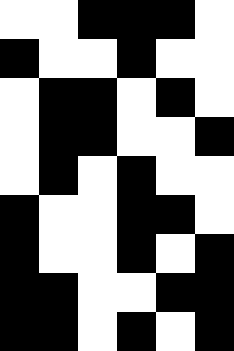[["white", "white", "black", "black", "black", "white"], ["black", "white", "white", "black", "white", "white"], ["white", "black", "black", "white", "black", "white"], ["white", "black", "black", "white", "white", "black"], ["white", "black", "white", "black", "white", "white"], ["black", "white", "white", "black", "black", "white"], ["black", "white", "white", "black", "white", "black"], ["black", "black", "white", "white", "black", "black"], ["black", "black", "white", "black", "white", "black"]]